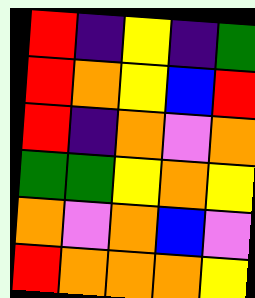[["red", "indigo", "yellow", "indigo", "green"], ["red", "orange", "yellow", "blue", "red"], ["red", "indigo", "orange", "violet", "orange"], ["green", "green", "yellow", "orange", "yellow"], ["orange", "violet", "orange", "blue", "violet"], ["red", "orange", "orange", "orange", "yellow"]]